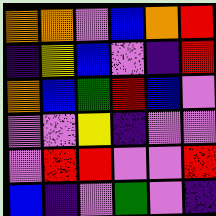[["orange", "orange", "violet", "blue", "orange", "red"], ["indigo", "yellow", "blue", "violet", "indigo", "red"], ["orange", "blue", "green", "red", "blue", "violet"], ["violet", "violet", "yellow", "indigo", "violet", "violet"], ["violet", "red", "red", "violet", "violet", "red"], ["blue", "indigo", "violet", "green", "violet", "indigo"]]